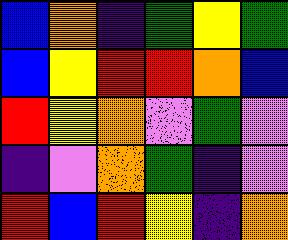[["blue", "orange", "indigo", "green", "yellow", "green"], ["blue", "yellow", "red", "red", "orange", "blue"], ["red", "yellow", "orange", "violet", "green", "violet"], ["indigo", "violet", "orange", "green", "indigo", "violet"], ["red", "blue", "red", "yellow", "indigo", "orange"]]